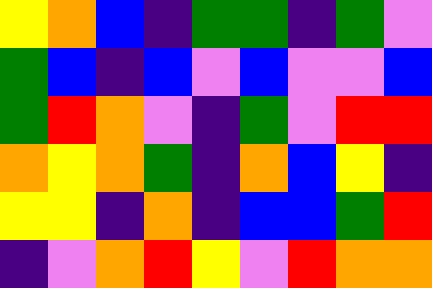[["yellow", "orange", "blue", "indigo", "green", "green", "indigo", "green", "violet"], ["green", "blue", "indigo", "blue", "violet", "blue", "violet", "violet", "blue"], ["green", "red", "orange", "violet", "indigo", "green", "violet", "red", "red"], ["orange", "yellow", "orange", "green", "indigo", "orange", "blue", "yellow", "indigo"], ["yellow", "yellow", "indigo", "orange", "indigo", "blue", "blue", "green", "red"], ["indigo", "violet", "orange", "red", "yellow", "violet", "red", "orange", "orange"]]